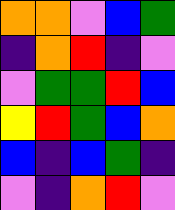[["orange", "orange", "violet", "blue", "green"], ["indigo", "orange", "red", "indigo", "violet"], ["violet", "green", "green", "red", "blue"], ["yellow", "red", "green", "blue", "orange"], ["blue", "indigo", "blue", "green", "indigo"], ["violet", "indigo", "orange", "red", "violet"]]